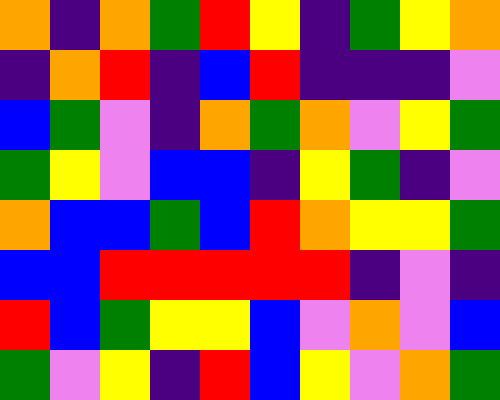[["orange", "indigo", "orange", "green", "red", "yellow", "indigo", "green", "yellow", "orange"], ["indigo", "orange", "red", "indigo", "blue", "red", "indigo", "indigo", "indigo", "violet"], ["blue", "green", "violet", "indigo", "orange", "green", "orange", "violet", "yellow", "green"], ["green", "yellow", "violet", "blue", "blue", "indigo", "yellow", "green", "indigo", "violet"], ["orange", "blue", "blue", "green", "blue", "red", "orange", "yellow", "yellow", "green"], ["blue", "blue", "red", "red", "red", "red", "red", "indigo", "violet", "indigo"], ["red", "blue", "green", "yellow", "yellow", "blue", "violet", "orange", "violet", "blue"], ["green", "violet", "yellow", "indigo", "red", "blue", "yellow", "violet", "orange", "green"]]